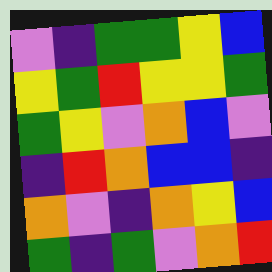[["violet", "indigo", "green", "green", "yellow", "blue"], ["yellow", "green", "red", "yellow", "yellow", "green"], ["green", "yellow", "violet", "orange", "blue", "violet"], ["indigo", "red", "orange", "blue", "blue", "indigo"], ["orange", "violet", "indigo", "orange", "yellow", "blue"], ["green", "indigo", "green", "violet", "orange", "red"]]